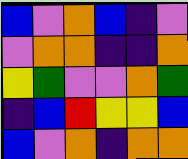[["blue", "violet", "orange", "blue", "indigo", "violet"], ["violet", "orange", "orange", "indigo", "indigo", "orange"], ["yellow", "green", "violet", "violet", "orange", "green"], ["indigo", "blue", "red", "yellow", "yellow", "blue"], ["blue", "violet", "orange", "indigo", "orange", "orange"]]